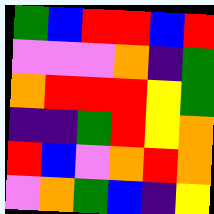[["green", "blue", "red", "red", "blue", "red"], ["violet", "violet", "violet", "orange", "indigo", "green"], ["orange", "red", "red", "red", "yellow", "green"], ["indigo", "indigo", "green", "red", "yellow", "orange"], ["red", "blue", "violet", "orange", "red", "orange"], ["violet", "orange", "green", "blue", "indigo", "yellow"]]